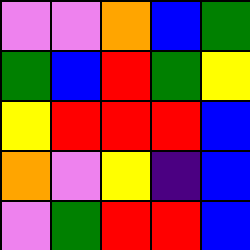[["violet", "violet", "orange", "blue", "green"], ["green", "blue", "red", "green", "yellow"], ["yellow", "red", "red", "red", "blue"], ["orange", "violet", "yellow", "indigo", "blue"], ["violet", "green", "red", "red", "blue"]]